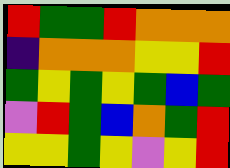[["red", "green", "green", "red", "orange", "orange", "orange"], ["indigo", "orange", "orange", "orange", "yellow", "yellow", "red"], ["green", "yellow", "green", "yellow", "green", "blue", "green"], ["violet", "red", "green", "blue", "orange", "green", "red"], ["yellow", "yellow", "green", "yellow", "violet", "yellow", "red"]]